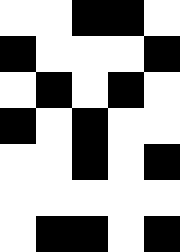[["white", "white", "black", "black", "white"], ["black", "white", "white", "white", "black"], ["white", "black", "white", "black", "white"], ["black", "white", "black", "white", "white"], ["white", "white", "black", "white", "black"], ["white", "white", "white", "white", "white"], ["white", "black", "black", "white", "black"]]